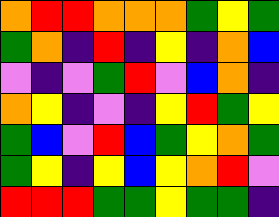[["orange", "red", "red", "orange", "orange", "orange", "green", "yellow", "green"], ["green", "orange", "indigo", "red", "indigo", "yellow", "indigo", "orange", "blue"], ["violet", "indigo", "violet", "green", "red", "violet", "blue", "orange", "indigo"], ["orange", "yellow", "indigo", "violet", "indigo", "yellow", "red", "green", "yellow"], ["green", "blue", "violet", "red", "blue", "green", "yellow", "orange", "green"], ["green", "yellow", "indigo", "yellow", "blue", "yellow", "orange", "red", "violet"], ["red", "red", "red", "green", "green", "yellow", "green", "green", "indigo"]]